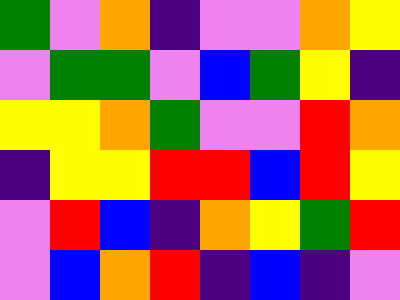[["green", "violet", "orange", "indigo", "violet", "violet", "orange", "yellow"], ["violet", "green", "green", "violet", "blue", "green", "yellow", "indigo"], ["yellow", "yellow", "orange", "green", "violet", "violet", "red", "orange"], ["indigo", "yellow", "yellow", "red", "red", "blue", "red", "yellow"], ["violet", "red", "blue", "indigo", "orange", "yellow", "green", "red"], ["violet", "blue", "orange", "red", "indigo", "blue", "indigo", "violet"]]